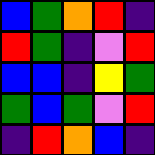[["blue", "green", "orange", "red", "indigo"], ["red", "green", "indigo", "violet", "red"], ["blue", "blue", "indigo", "yellow", "green"], ["green", "blue", "green", "violet", "red"], ["indigo", "red", "orange", "blue", "indigo"]]